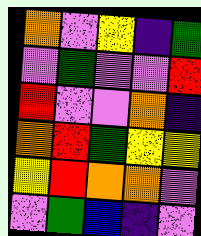[["orange", "violet", "yellow", "indigo", "green"], ["violet", "green", "violet", "violet", "red"], ["red", "violet", "violet", "orange", "indigo"], ["orange", "red", "green", "yellow", "yellow"], ["yellow", "red", "orange", "orange", "violet"], ["violet", "green", "blue", "indigo", "violet"]]